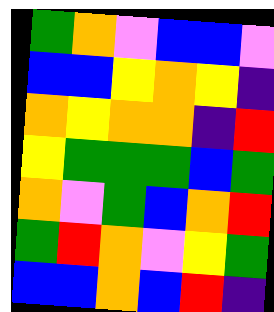[["green", "orange", "violet", "blue", "blue", "violet"], ["blue", "blue", "yellow", "orange", "yellow", "indigo"], ["orange", "yellow", "orange", "orange", "indigo", "red"], ["yellow", "green", "green", "green", "blue", "green"], ["orange", "violet", "green", "blue", "orange", "red"], ["green", "red", "orange", "violet", "yellow", "green"], ["blue", "blue", "orange", "blue", "red", "indigo"]]